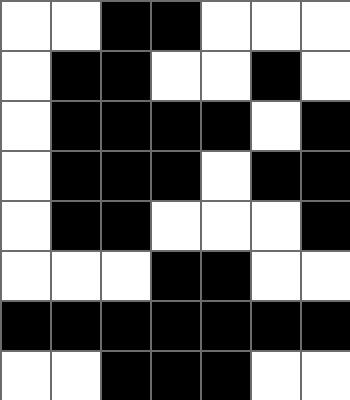[["white", "white", "black", "black", "white", "white", "white"], ["white", "black", "black", "white", "white", "black", "white"], ["white", "black", "black", "black", "black", "white", "black"], ["white", "black", "black", "black", "white", "black", "black"], ["white", "black", "black", "white", "white", "white", "black"], ["white", "white", "white", "black", "black", "white", "white"], ["black", "black", "black", "black", "black", "black", "black"], ["white", "white", "black", "black", "black", "white", "white"]]